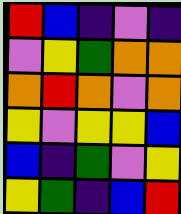[["red", "blue", "indigo", "violet", "indigo"], ["violet", "yellow", "green", "orange", "orange"], ["orange", "red", "orange", "violet", "orange"], ["yellow", "violet", "yellow", "yellow", "blue"], ["blue", "indigo", "green", "violet", "yellow"], ["yellow", "green", "indigo", "blue", "red"]]